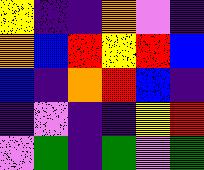[["yellow", "indigo", "indigo", "orange", "violet", "indigo"], ["orange", "blue", "red", "yellow", "red", "blue"], ["blue", "indigo", "orange", "red", "blue", "indigo"], ["indigo", "violet", "indigo", "indigo", "yellow", "red"], ["violet", "green", "indigo", "green", "violet", "green"]]